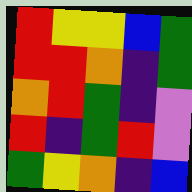[["red", "yellow", "yellow", "blue", "green"], ["red", "red", "orange", "indigo", "green"], ["orange", "red", "green", "indigo", "violet"], ["red", "indigo", "green", "red", "violet"], ["green", "yellow", "orange", "indigo", "blue"]]